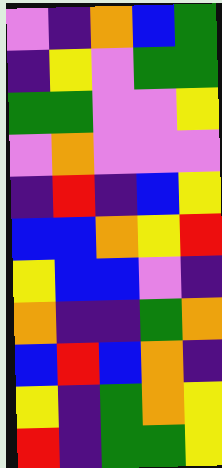[["violet", "indigo", "orange", "blue", "green"], ["indigo", "yellow", "violet", "green", "green"], ["green", "green", "violet", "violet", "yellow"], ["violet", "orange", "violet", "violet", "violet"], ["indigo", "red", "indigo", "blue", "yellow"], ["blue", "blue", "orange", "yellow", "red"], ["yellow", "blue", "blue", "violet", "indigo"], ["orange", "indigo", "indigo", "green", "orange"], ["blue", "red", "blue", "orange", "indigo"], ["yellow", "indigo", "green", "orange", "yellow"], ["red", "indigo", "green", "green", "yellow"]]